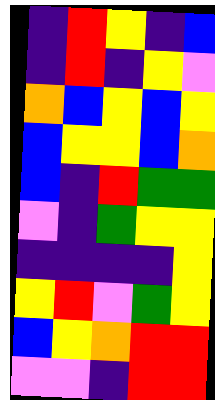[["indigo", "red", "yellow", "indigo", "blue"], ["indigo", "red", "indigo", "yellow", "violet"], ["orange", "blue", "yellow", "blue", "yellow"], ["blue", "yellow", "yellow", "blue", "orange"], ["blue", "indigo", "red", "green", "green"], ["violet", "indigo", "green", "yellow", "yellow"], ["indigo", "indigo", "indigo", "indigo", "yellow"], ["yellow", "red", "violet", "green", "yellow"], ["blue", "yellow", "orange", "red", "red"], ["violet", "violet", "indigo", "red", "red"]]